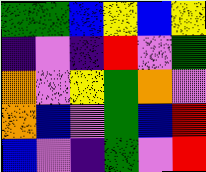[["green", "green", "blue", "yellow", "blue", "yellow"], ["indigo", "violet", "indigo", "red", "violet", "green"], ["orange", "violet", "yellow", "green", "orange", "violet"], ["orange", "blue", "violet", "green", "blue", "red"], ["blue", "violet", "indigo", "green", "violet", "red"]]